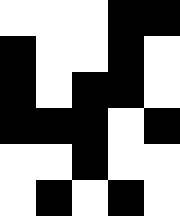[["white", "white", "white", "black", "black"], ["black", "white", "white", "black", "white"], ["black", "white", "black", "black", "white"], ["black", "black", "black", "white", "black"], ["white", "white", "black", "white", "white"], ["white", "black", "white", "black", "white"]]